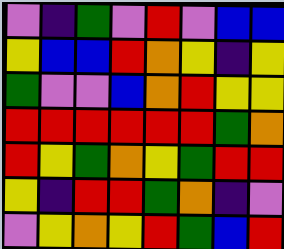[["violet", "indigo", "green", "violet", "red", "violet", "blue", "blue"], ["yellow", "blue", "blue", "red", "orange", "yellow", "indigo", "yellow"], ["green", "violet", "violet", "blue", "orange", "red", "yellow", "yellow"], ["red", "red", "red", "red", "red", "red", "green", "orange"], ["red", "yellow", "green", "orange", "yellow", "green", "red", "red"], ["yellow", "indigo", "red", "red", "green", "orange", "indigo", "violet"], ["violet", "yellow", "orange", "yellow", "red", "green", "blue", "red"]]